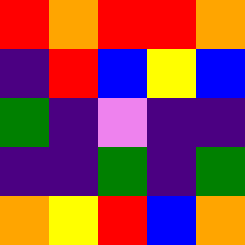[["red", "orange", "red", "red", "orange"], ["indigo", "red", "blue", "yellow", "blue"], ["green", "indigo", "violet", "indigo", "indigo"], ["indigo", "indigo", "green", "indigo", "green"], ["orange", "yellow", "red", "blue", "orange"]]